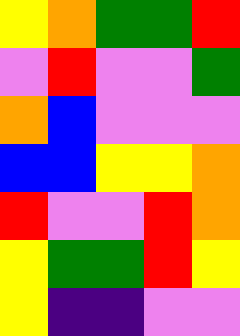[["yellow", "orange", "green", "green", "red"], ["violet", "red", "violet", "violet", "green"], ["orange", "blue", "violet", "violet", "violet"], ["blue", "blue", "yellow", "yellow", "orange"], ["red", "violet", "violet", "red", "orange"], ["yellow", "green", "green", "red", "yellow"], ["yellow", "indigo", "indigo", "violet", "violet"]]